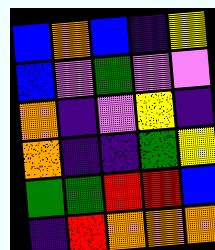[["blue", "orange", "blue", "indigo", "yellow"], ["blue", "violet", "green", "violet", "violet"], ["orange", "indigo", "violet", "yellow", "indigo"], ["orange", "indigo", "indigo", "green", "yellow"], ["green", "green", "red", "red", "blue"], ["indigo", "red", "orange", "orange", "orange"]]